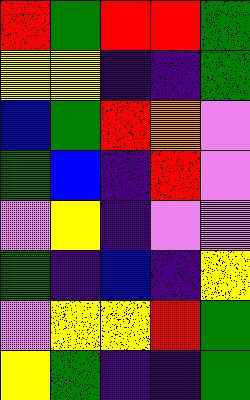[["red", "green", "red", "red", "green"], ["yellow", "yellow", "indigo", "indigo", "green"], ["blue", "green", "red", "orange", "violet"], ["green", "blue", "indigo", "red", "violet"], ["violet", "yellow", "indigo", "violet", "violet"], ["green", "indigo", "blue", "indigo", "yellow"], ["violet", "yellow", "yellow", "red", "green"], ["yellow", "green", "indigo", "indigo", "green"]]